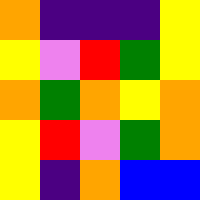[["orange", "indigo", "indigo", "indigo", "yellow"], ["yellow", "violet", "red", "green", "yellow"], ["orange", "green", "orange", "yellow", "orange"], ["yellow", "red", "violet", "green", "orange"], ["yellow", "indigo", "orange", "blue", "blue"]]